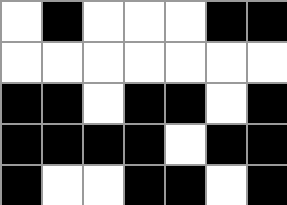[["white", "black", "white", "white", "white", "black", "black"], ["white", "white", "white", "white", "white", "white", "white"], ["black", "black", "white", "black", "black", "white", "black"], ["black", "black", "black", "black", "white", "black", "black"], ["black", "white", "white", "black", "black", "white", "black"]]